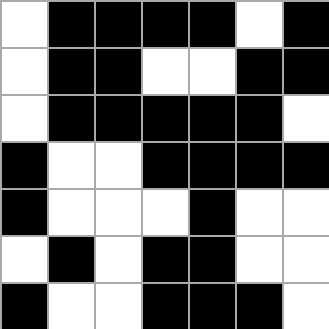[["white", "black", "black", "black", "black", "white", "black"], ["white", "black", "black", "white", "white", "black", "black"], ["white", "black", "black", "black", "black", "black", "white"], ["black", "white", "white", "black", "black", "black", "black"], ["black", "white", "white", "white", "black", "white", "white"], ["white", "black", "white", "black", "black", "white", "white"], ["black", "white", "white", "black", "black", "black", "white"]]